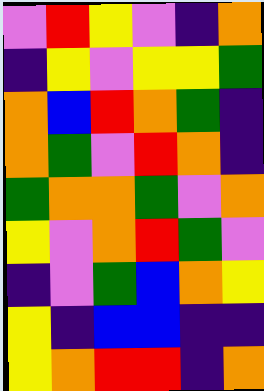[["violet", "red", "yellow", "violet", "indigo", "orange"], ["indigo", "yellow", "violet", "yellow", "yellow", "green"], ["orange", "blue", "red", "orange", "green", "indigo"], ["orange", "green", "violet", "red", "orange", "indigo"], ["green", "orange", "orange", "green", "violet", "orange"], ["yellow", "violet", "orange", "red", "green", "violet"], ["indigo", "violet", "green", "blue", "orange", "yellow"], ["yellow", "indigo", "blue", "blue", "indigo", "indigo"], ["yellow", "orange", "red", "red", "indigo", "orange"]]